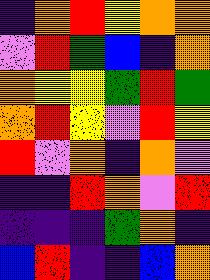[["indigo", "orange", "red", "yellow", "orange", "orange"], ["violet", "red", "green", "blue", "indigo", "orange"], ["orange", "yellow", "yellow", "green", "red", "green"], ["orange", "red", "yellow", "violet", "red", "yellow"], ["red", "violet", "orange", "indigo", "orange", "violet"], ["indigo", "indigo", "red", "orange", "violet", "red"], ["indigo", "indigo", "indigo", "green", "orange", "indigo"], ["blue", "red", "indigo", "indigo", "blue", "orange"]]